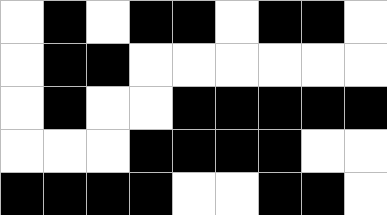[["white", "black", "white", "black", "black", "white", "black", "black", "white"], ["white", "black", "black", "white", "white", "white", "white", "white", "white"], ["white", "black", "white", "white", "black", "black", "black", "black", "black"], ["white", "white", "white", "black", "black", "black", "black", "white", "white"], ["black", "black", "black", "black", "white", "white", "black", "black", "white"]]